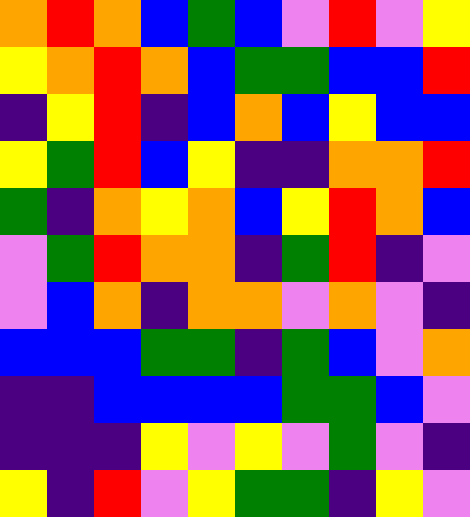[["orange", "red", "orange", "blue", "green", "blue", "violet", "red", "violet", "yellow"], ["yellow", "orange", "red", "orange", "blue", "green", "green", "blue", "blue", "red"], ["indigo", "yellow", "red", "indigo", "blue", "orange", "blue", "yellow", "blue", "blue"], ["yellow", "green", "red", "blue", "yellow", "indigo", "indigo", "orange", "orange", "red"], ["green", "indigo", "orange", "yellow", "orange", "blue", "yellow", "red", "orange", "blue"], ["violet", "green", "red", "orange", "orange", "indigo", "green", "red", "indigo", "violet"], ["violet", "blue", "orange", "indigo", "orange", "orange", "violet", "orange", "violet", "indigo"], ["blue", "blue", "blue", "green", "green", "indigo", "green", "blue", "violet", "orange"], ["indigo", "indigo", "blue", "blue", "blue", "blue", "green", "green", "blue", "violet"], ["indigo", "indigo", "indigo", "yellow", "violet", "yellow", "violet", "green", "violet", "indigo"], ["yellow", "indigo", "red", "violet", "yellow", "green", "green", "indigo", "yellow", "violet"]]